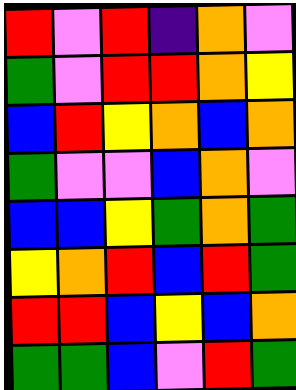[["red", "violet", "red", "indigo", "orange", "violet"], ["green", "violet", "red", "red", "orange", "yellow"], ["blue", "red", "yellow", "orange", "blue", "orange"], ["green", "violet", "violet", "blue", "orange", "violet"], ["blue", "blue", "yellow", "green", "orange", "green"], ["yellow", "orange", "red", "blue", "red", "green"], ["red", "red", "blue", "yellow", "blue", "orange"], ["green", "green", "blue", "violet", "red", "green"]]